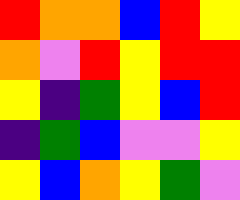[["red", "orange", "orange", "blue", "red", "yellow"], ["orange", "violet", "red", "yellow", "red", "red"], ["yellow", "indigo", "green", "yellow", "blue", "red"], ["indigo", "green", "blue", "violet", "violet", "yellow"], ["yellow", "blue", "orange", "yellow", "green", "violet"]]